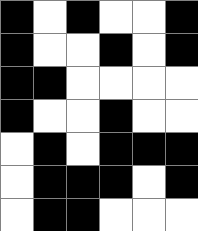[["black", "white", "black", "white", "white", "black"], ["black", "white", "white", "black", "white", "black"], ["black", "black", "white", "white", "white", "white"], ["black", "white", "white", "black", "white", "white"], ["white", "black", "white", "black", "black", "black"], ["white", "black", "black", "black", "white", "black"], ["white", "black", "black", "white", "white", "white"]]